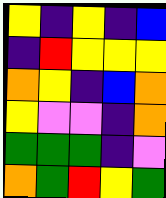[["yellow", "indigo", "yellow", "indigo", "blue"], ["indigo", "red", "yellow", "yellow", "yellow"], ["orange", "yellow", "indigo", "blue", "orange"], ["yellow", "violet", "violet", "indigo", "orange"], ["green", "green", "green", "indigo", "violet"], ["orange", "green", "red", "yellow", "green"]]